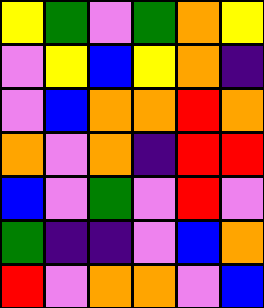[["yellow", "green", "violet", "green", "orange", "yellow"], ["violet", "yellow", "blue", "yellow", "orange", "indigo"], ["violet", "blue", "orange", "orange", "red", "orange"], ["orange", "violet", "orange", "indigo", "red", "red"], ["blue", "violet", "green", "violet", "red", "violet"], ["green", "indigo", "indigo", "violet", "blue", "orange"], ["red", "violet", "orange", "orange", "violet", "blue"]]